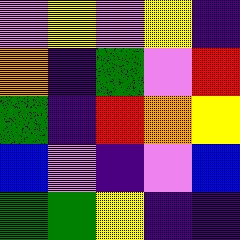[["violet", "yellow", "violet", "yellow", "indigo"], ["orange", "indigo", "green", "violet", "red"], ["green", "indigo", "red", "orange", "yellow"], ["blue", "violet", "indigo", "violet", "blue"], ["green", "green", "yellow", "indigo", "indigo"]]